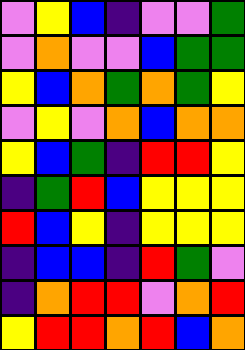[["violet", "yellow", "blue", "indigo", "violet", "violet", "green"], ["violet", "orange", "violet", "violet", "blue", "green", "green"], ["yellow", "blue", "orange", "green", "orange", "green", "yellow"], ["violet", "yellow", "violet", "orange", "blue", "orange", "orange"], ["yellow", "blue", "green", "indigo", "red", "red", "yellow"], ["indigo", "green", "red", "blue", "yellow", "yellow", "yellow"], ["red", "blue", "yellow", "indigo", "yellow", "yellow", "yellow"], ["indigo", "blue", "blue", "indigo", "red", "green", "violet"], ["indigo", "orange", "red", "red", "violet", "orange", "red"], ["yellow", "red", "red", "orange", "red", "blue", "orange"]]